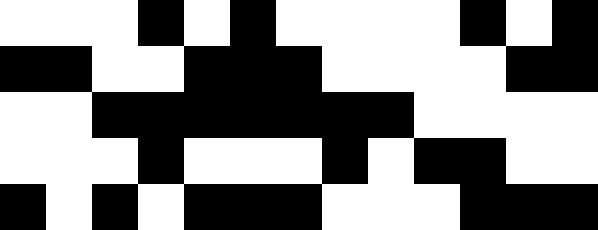[["white", "white", "white", "black", "white", "black", "white", "white", "white", "white", "black", "white", "black"], ["black", "black", "white", "white", "black", "black", "black", "white", "white", "white", "white", "black", "black"], ["white", "white", "black", "black", "black", "black", "black", "black", "black", "white", "white", "white", "white"], ["white", "white", "white", "black", "white", "white", "white", "black", "white", "black", "black", "white", "white"], ["black", "white", "black", "white", "black", "black", "black", "white", "white", "white", "black", "black", "black"]]